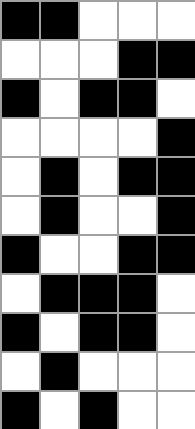[["black", "black", "white", "white", "white"], ["white", "white", "white", "black", "black"], ["black", "white", "black", "black", "white"], ["white", "white", "white", "white", "black"], ["white", "black", "white", "black", "black"], ["white", "black", "white", "white", "black"], ["black", "white", "white", "black", "black"], ["white", "black", "black", "black", "white"], ["black", "white", "black", "black", "white"], ["white", "black", "white", "white", "white"], ["black", "white", "black", "white", "white"]]